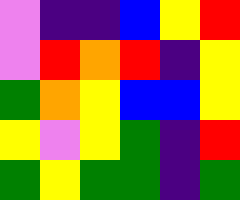[["violet", "indigo", "indigo", "blue", "yellow", "red"], ["violet", "red", "orange", "red", "indigo", "yellow"], ["green", "orange", "yellow", "blue", "blue", "yellow"], ["yellow", "violet", "yellow", "green", "indigo", "red"], ["green", "yellow", "green", "green", "indigo", "green"]]